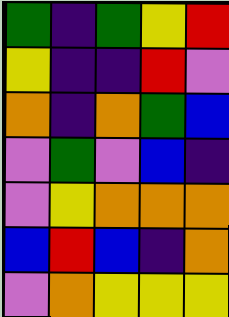[["green", "indigo", "green", "yellow", "red"], ["yellow", "indigo", "indigo", "red", "violet"], ["orange", "indigo", "orange", "green", "blue"], ["violet", "green", "violet", "blue", "indigo"], ["violet", "yellow", "orange", "orange", "orange"], ["blue", "red", "blue", "indigo", "orange"], ["violet", "orange", "yellow", "yellow", "yellow"]]